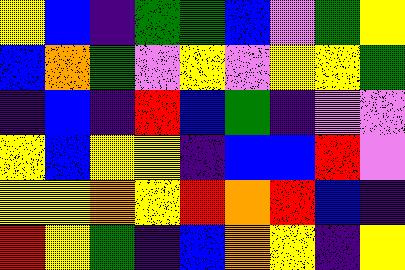[["yellow", "blue", "indigo", "green", "green", "blue", "violet", "green", "yellow"], ["blue", "orange", "green", "violet", "yellow", "violet", "yellow", "yellow", "green"], ["indigo", "blue", "indigo", "red", "blue", "green", "indigo", "violet", "violet"], ["yellow", "blue", "yellow", "yellow", "indigo", "blue", "blue", "red", "violet"], ["yellow", "yellow", "orange", "yellow", "red", "orange", "red", "blue", "indigo"], ["red", "yellow", "green", "indigo", "blue", "orange", "yellow", "indigo", "yellow"]]